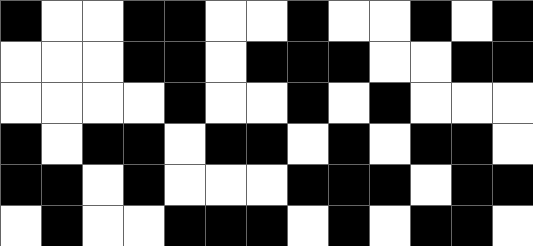[["black", "white", "white", "black", "black", "white", "white", "black", "white", "white", "black", "white", "black"], ["white", "white", "white", "black", "black", "white", "black", "black", "black", "white", "white", "black", "black"], ["white", "white", "white", "white", "black", "white", "white", "black", "white", "black", "white", "white", "white"], ["black", "white", "black", "black", "white", "black", "black", "white", "black", "white", "black", "black", "white"], ["black", "black", "white", "black", "white", "white", "white", "black", "black", "black", "white", "black", "black"], ["white", "black", "white", "white", "black", "black", "black", "white", "black", "white", "black", "black", "white"]]